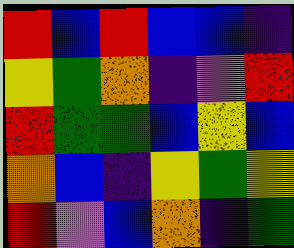[["red", "blue", "red", "blue", "blue", "indigo"], ["yellow", "green", "orange", "indigo", "violet", "red"], ["red", "green", "green", "blue", "yellow", "blue"], ["orange", "blue", "indigo", "yellow", "green", "yellow"], ["red", "violet", "blue", "orange", "indigo", "green"]]